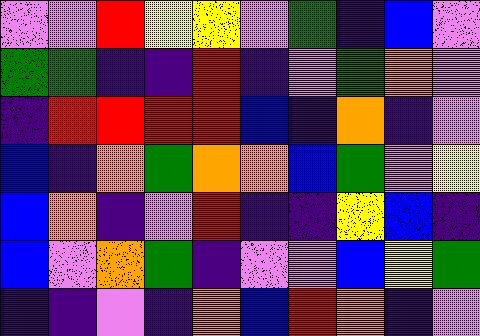[["violet", "violet", "red", "yellow", "yellow", "violet", "green", "indigo", "blue", "violet"], ["green", "green", "indigo", "indigo", "red", "indigo", "violet", "green", "orange", "violet"], ["indigo", "red", "red", "red", "red", "blue", "indigo", "orange", "indigo", "violet"], ["blue", "indigo", "orange", "green", "orange", "orange", "blue", "green", "violet", "yellow"], ["blue", "orange", "indigo", "violet", "red", "indigo", "indigo", "yellow", "blue", "indigo"], ["blue", "violet", "orange", "green", "indigo", "violet", "violet", "blue", "yellow", "green"], ["indigo", "indigo", "violet", "indigo", "orange", "blue", "red", "orange", "indigo", "violet"]]